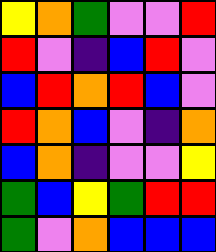[["yellow", "orange", "green", "violet", "violet", "red"], ["red", "violet", "indigo", "blue", "red", "violet"], ["blue", "red", "orange", "red", "blue", "violet"], ["red", "orange", "blue", "violet", "indigo", "orange"], ["blue", "orange", "indigo", "violet", "violet", "yellow"], ["green", "blue", "yellow", "green", "red", "red"], ["green", "violet", "orange", "blue", "blue", "blue"]]